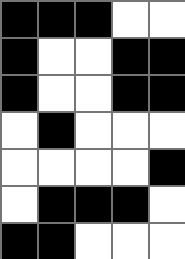[["black", "black", "black", "white", "white"], ["black", "white", "white", "black", "black"], ["black", "white", "white", "black", "black"], ["white", "black", "white", "white", "white"], ["white", "white", "white", "white", "black"], ["white", "black", "black", "black", "white"], ["black", "black", "white", "white", "white"]]